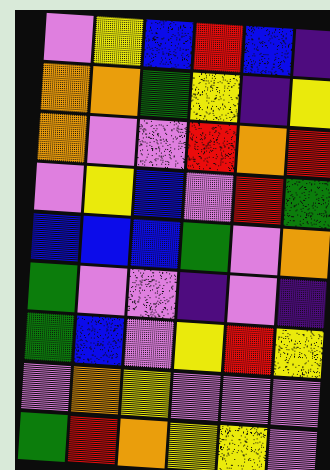[["violet", "yellow", "blue", "red", "blue", "indigo"], ["orange", "orange", "green", "yellow", "indigo", "yellow"], ["orange", "violet", "violet", "red", "orange", "red"], ["violet", "yellow", "blue", "violet", "red", "green"], ["blue", "blue", "blue", "green", "violet", "orange"], ["green", "violet", "violet", "indigo", "violet", "indigo"], ["green", "blue", "violet", "yellow", "red", "yellow"], ["violet", "orange", "yellow", "violet", "violet", "violet"], ["green", "red", "orange", "yellow", "yellow", "violet"]]